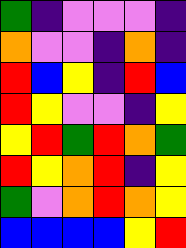[["green", "indigo", "violet", "violet", "violet", "indigo"], ["orange", "violet", "violet", "indigo", "orange", "indigo"], ["red", "blue", "yellow", "indigo", "red", "blue"], ["red", "yellow", "violet", "violet", "indigo", "yellow"], ["yellow", "red", "green", "red", "orange", "green"], ["red", "yellow", "orange", "red", "indigo", "yellow"], ["green", "violet", "orange", "red", "orange", "yellow"], ["blue", "blue", "blue", "blue", "yellow", "red"]]